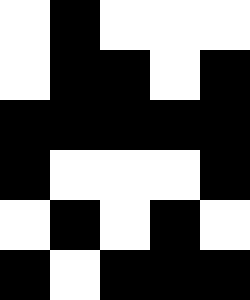[["white", "black", "white", "white", "white"], ["white", "black", "black", "white", "black"], ["black", "black", "black", "black", "black"], ["black", "white", "white", "white", "black"], ["white", "black", "white", "black", "white"], ["black", "white", "black", "black", "black"]]